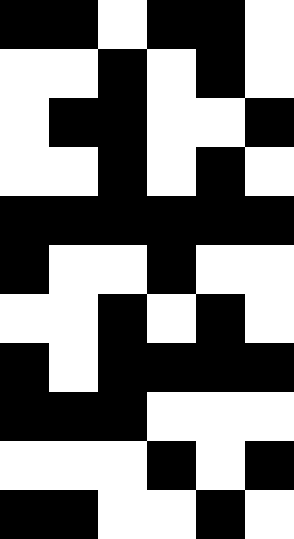[["black", "black", "white", "black", "black", "white"], ["white", "white", "black", "white", "black", "white"], ["white", "black", "black", "white", "white", "black"], ["white", "white", "black", "white", "black", "white"], ["black", "black", "black", "black", "black", "black"], ["black", "white", "white", "black", "white", "white"], ["white", "white", "black", "white", "black", "white"], ["black", "white", "black", "black", "black", "black"], ["black", "black", "black", "white", "white", "white"], ["white", "white", "white", "black", "white", "black"], ["black", "black", "white", "white", "black", "white"]]